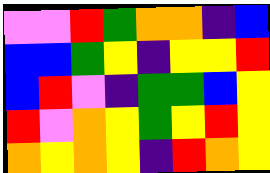[["violet", "violet", "red", "green", "orange", "orange", "indigo", "blue"], ["blue", "blue", "green", "yellow", "indigo", "yellow", "yellow", "red"], ["blue", "red", "violet", "indigo", "green", "green", "blue", "yellow"], ["red", "violet", "orange", "yellow", "green", "yellow", "red", "yellow"], ["orange", "yellow", "orange", "yellow", "indigo", "red", "orange", "yellow"]]